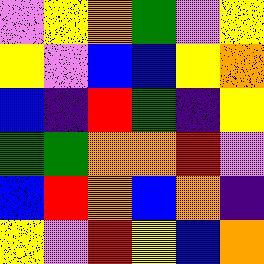[["violet", "yellow", "orange", "green", "violet", "yellow"], ["yellow", "violet", "blue", "blue", "yellow", "orange"], ["blue", "indigo", "red", "green", "indigo", "yellow"], ["green", "green", "orange", "orange", "red", "violet"], ["blue", "red", "orange", "blue", "orange", "indigo"], ["yellow", "violet", "red", "yellow", "blue", "orange"]]